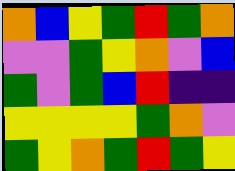[["orange", "blue", "yellow", "green", "red", "green", "orange"], ["violet", "violet", "green", "yellow", "orange", "violet", "blue"], ["green", "violet", "green", "blue", "red", "indigo", "indigo"], ["yellow", "yellow", "yellow", "yellow", "green", "orange", "violet"], ["green", "yellow", "orange", "green", "red", "green", "yellow"]]